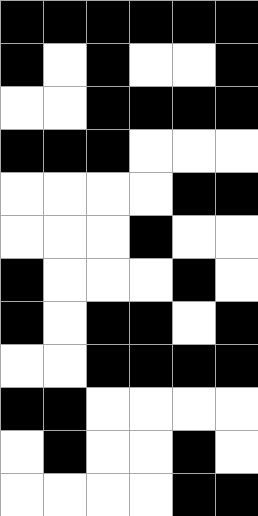[["black", "black", "black", "black", "black", "black"], ["black", "white", "black", "white", "white", "black"], ["white", "white", "black", "black", "black", "black"], ["black", "black", "black", "white", "white", "white"], ["white", "white", "white", "white", "black", "black"], ["white", "white", "white", "black", "white", "white"], ["black", "white", "white", "white", "black", "white"], ["black", "white", "black", "black", "white", "black"], ["white", "white", "black", "black", "black", "black"], ["black", "black", "white", "white", "white", "white"], ["white", "black", "white", "white", "black", "white"], ["white", "white", "white", "white", "black", "black"]]